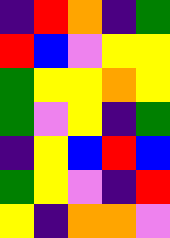[["indigo", "red", "orange", "indigo", "green"], ["red", "blue", "violet", "yellow", "yellow"], ["green", "yellow", "yellow", "orange", "yellow"], ["green", "violet", "yellow", "indigo", "green"], ["indigo", "yellow", "blue", "red", "blue"], ["green", "yellow", "violet", "indigo", "red"], ["yellow", "indigo", "orange", "orange", "violet"]]